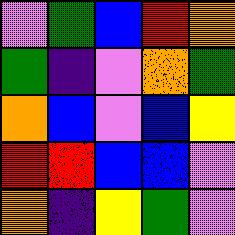[["violet", "green", "blue", "red", "orange"], ["green", "indigo", "violet", "orange", "green"], ["orange", "blue", "violet", "blue", "yellow"], ["red", "red", "blue", "blue", "violet"], ["orange", "indigo", "yellow", "green", "violet"]]